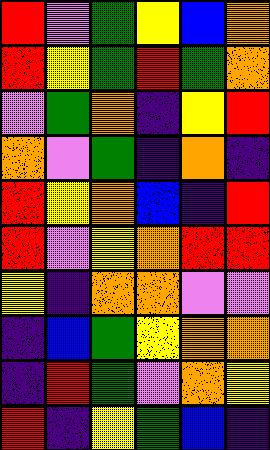[["red", "violet", "green", "yellow", "blue", "orange"], ["red", "yellow", "green", "red", "green", "orange"], ["violet", "green", "orange", "indigo", "yellow", "red"], ["orange", "violet", "green", "indigo", "orange", "indigo"], ["red", "yellow", "orange", "blue", "indigo", "red"], ["red", "violet", "yellow", "orange", "red", "red"], ["yellow", "indigo", "orange", "orange", "violet", "violet"], ["indigo", "blue", "green", "yellow", "orange", "orange"], ["indigo", "red", "green", "violet", "orange", "yellow"], ["red", "indigo", "yellow", "green", "blue", "indigo"]]